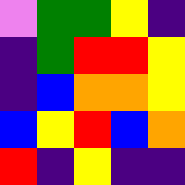[["violet", "green", "green", "yellow", "indigo"], ["indigo", "green", "red", "red", "yellow"], ["indigo", "blue", "orange", "orange", "yellow"], ["blue", "yellow", "red", "blue", "orange"], ["red", "indigo", "yellow", "indigo", "indigo"]]